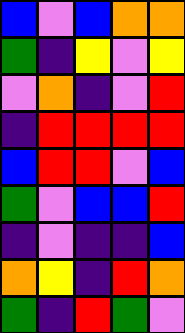[["blue", "violet", "blue", "orange", "orange"], ["green", "indigo", "yellow", "violet", "yellow"], ["violet", "orange", "indigo", "violet", "red"], ["indigo", "red", "red", "red", "red"], ["blue", "red", "red", "violet", "blue"], ["green", "violet", "blue", "blue", "red"], ["indigo", "violet", "indigo", "indigo", "blue"], ["orange", "yellow", "indigo", "red", "orange"], ["green", "indigo", "red", "green", "violet"]]